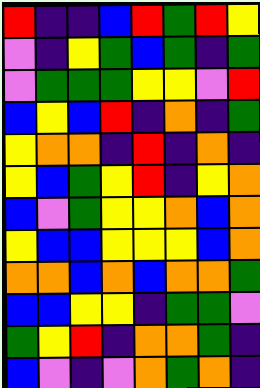[["red", "indigo", "indigo", "blue", "red", "green", "red", "yellow"], ["violet", "indigo", "yellow", "green", "blue", "green", "indigo", "green"], ["violet", "green", "green", "green", "yellow", "yellow", "violet", "red"], ["blue", "yellow", "blue", "red", "indigo", "orange", "indigo", "green"], ["yellow", "orange", "orange", "indigo", "red", "indigo", "orange", "indigo"], ["yellow", "blue", "green", "yellow", "red", "indigo", "yellow", "orange"], ["blue", "violet", "green", "yellow", "yellow", "orange", "blue", "orange"], ["yellow", "blue", "blue", "yellow", "yellow", "yellow", "blue", "orange"], ["orange", "orange", "blue", "orange", "blue", "orange", "orange", "green"], ["blue", "blue", "yellow", "yellow", "indigo", "green", "green", "violet"], ["green", "yellow", "red", "indigo", "orange", "orange", "green", "indigo"], ["blue", "violet", "indigo", "violet", "orange", "green", "orange", "indigo"]]